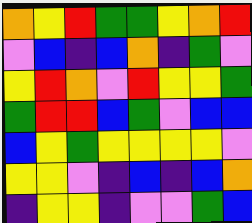[["orange", "yellow", "red", "green", "green", "yellow", "orange", "red"], ["violet", "blue", "indigo", "blue", "orange", "indigo", "green", "violet"], ["yellow", "red", "orange", "violet", "red", "yellow", "yellow", "green"], ["green", "red", "red", "blue", "green", "violet", "blue", "blue"], ["blue", "yellow", "green", "yellow", "yellow", "yellow", "yellow", "violet"], ["yellow", "yellow", "violet", "indigo", "blue", "indigo", "blue", "orange"], ["indigo", "yellow", "yellow", "indigo", "violet", "violet", "green", "blue"]]